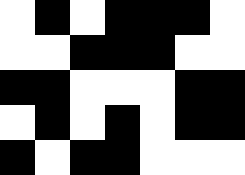[["white", "black", "white", "black", "black", "black", "white"], ["white", "white", "black", "black", "black", "white", "white"], ["black", "black", "white", "white", "white", "black", "black"], ["white", "black", "white", "black", "white", "black", "black"], ["black", "white", "black", "black", "white", "white", "white"]]